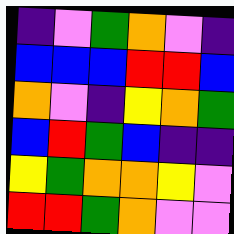[["indigo", "violet", "green", "orange", "violet", "indigo"], ["blue", "blue", "blue", "red", "red", "blue"], ["orange", "violet", "indigo", "yellow", "orange", "green"], ["blue", "red", "green", "blue", "indigo", "indigo"], ["yellow", "green", "orange", "orange", "yellow", "violet"], ["red", "red", "green", "orange", "violet", "violet"]]